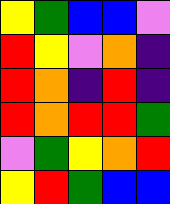[["yellow", "green", "blue", "blue", "violet"], ["red", "yellow", "violet", "orange", "indigo"], ["red", "orange", "indigo", "red", "indigo"], ["red", "orange", "red", "red", "green"], ["violet", "green", "yellow", "orange", "red"], ["yellow", "red", "green", "blue", "blue"]]